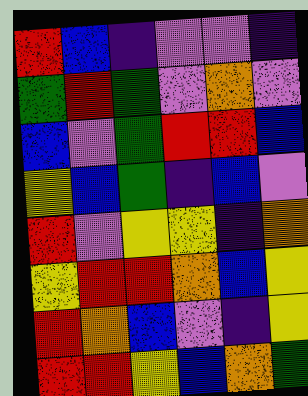[["red", "blue", "indigo", "violet", "violet", "indigo"], ["green", "red", "green", "violet", "orange", "violet"], ["blue", "violet", "green", "red", "red", "blue"], ["yellow", "blue", "green", "indigo", "blue", "violet"], ["red", "violet", "yellow", "yellow", "indigo", "orange"], ["yellow", "red", "red", "orange", "blue", "yellow"], ["red", "orange", "blue", "violet", "indigo", "yellow"], ["red", "red", "yellow", "blue", "orange", "green"]]